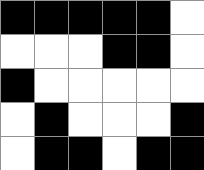[["black", "black", "black", "black", "black", "white"], ["white", "white", "white", "black", "black", "white"], ["black", "white", "white", "white", "white", "white"], ["white", "black", "white", "white", "white", "black"], ["white", "black", "black", "white", "black", "black"]]